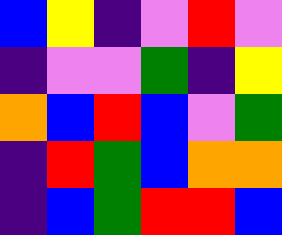[["blue", "yellow", "indigo", "violet", "red", "violet"], ["indigo", "violet", "violet", "green", "indigo", "yellow"], ["orange", "blue", "red", "blue", "violet", "green"], ["indigo", "red", "green", "blue", "orange", "orange"], ["indigo", "blue", "green", "red", "red", "blue"]]